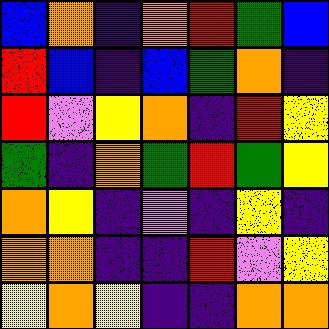[["blue", "orange", "indigo", "orange", "red", "green", "blue"], ["red", "blue", "indigo", "blue", "green", "orange", "indigo"], ["red", "violet", "yellow", "orange", "indigo", "red", "yellow"], ["green", "indigo", "orange", "green", "red", "green", "yellow"], ["orange", "yellow", "indigo", "violet", "indigo", "yellow", "indigo"], ["orange", "orange", "indigo", "indigo", "red", "violet", "yellow"], ["yellow", "orange", "yellow", "indigo", "indigo", "orange", "orange"]]